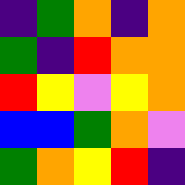[["indigo", "green", "orange", "indigo", "orange"], ["green", "indigo", "red", "orange", "orange"], ["red", "yellow", "violet", "yellow", "orange"], ["blue", "blue", "green", "orange", "violet"], ["green", "orange", "yellow", "red", "indigo"]]